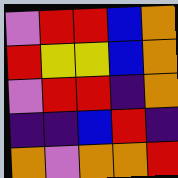[["violet", "red", "red", "blue", "orange"], ["red", "yellow", "yellow", "blue", "orange"], ["violet", "red", "red", "indigo", "orange"], ["indigo", "indigo", "blue", "red", "indigo"], ["orange", "violet", "orange", "orange", "red"]]